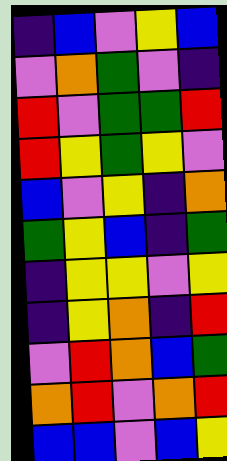[["indigo", "blue", "violet", "yellow", "blue"], ["violet", "orange", "green", "violet", "indigo"], ["red", "violet", "green", "green", "red"], ["red", "yellow", "green", "yellow", "violet"], ["blue", "violet", "yellow", "indigo", "orange"], ["green", "yellow", "blue", "indigo", "green"], ["indigo", "yellow", "yellow", "violet", "yellow"], ["indigo", "yellow", "orange", "indigo", "red"], ["violet", "red", "orange", "blue", "green"], ["orange", "red", "violet", "orange", "red"], ["blue", "blue", "violet", "blue", "yellow"]]